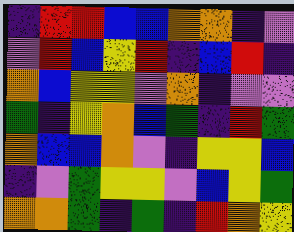[["indigo", "red", "red", "blue", "blue", "orange", "orange", "indigo", "violet"], ["violet", "red", "blue", "yellow", "red", "indigo", "blue", "red", "indigo"], ["orange", "blue", "yellow", "yellow", "violet", "orange", "indigo", "violet", "violet"], ["green", "indigo", "yellow", "orange", "blue", "green", "indigo", "red", "green"], ["orange", "blue", "blue", "orange", "violet", "indigo", "yellow", "yellow", "blue"], ["indigo", "violet", "green", "yellow", "yellow", "violet", "blue", "yellow", "green"], ["orange", "orange", "green", "indigo", "green", "indigo", "red", "orange", "yellow"]]